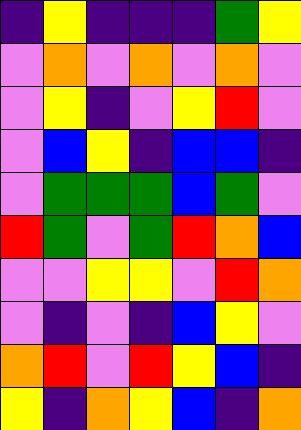[["indigo", "yellow", "indigo", "indigo", "indigo", "green", "yellow"], ["violet", "orange", "violet", "orange", "violet", "orange", "violet"], ["violet", "yellow", "indigo", "violet", "yellow", "red", "violet"], ["violet", "blue", "yellow", "indigo", "blue", "blue", "indigo"], ["violet", "green", "green", "green", "blue", "green", "violet"], ["red", "green", "violet", "green", "red", "orange", "blue"], ["violet", "violet", "yellow", "yellow", "violet", "red", "orange"], ["violet", "indigo", "violet", "indigo", "blue", "yellow", "violet"], ["orange", "red", "violet", "red", "yellow", "blue", "indigo"], ["yellow", "indigo", "orange", "yellow", "blue", "indigo", "orange"]]